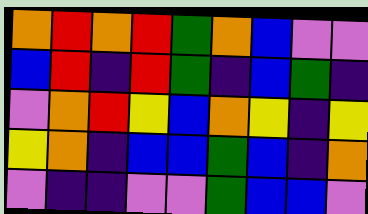[["orange", "red", "orange", "red", "green", "orange", "blue", "violet", "violet"], ["blue", "red", "indigo", "red", "green", "indigo", "blue", "green", "indigo"], ["violet", "orange", "red", "yellow", "blue", "orange", "yellow", "indigo", "yellow"], ["yellow", "orange", "indigo", "blue", "blue", "green", "blue", "indigo", "orange"], ["violet", "indigo", "indigo", "violet", "violet", "green", "blue", "blue", "violet"]]